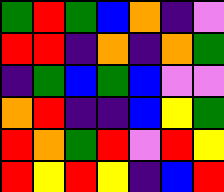[["green", "red", "green", "blue", "orange", "indigo", "violet"], ["red", "red", "indigo", "orange", "indigo", "orange", "green"], ["indigo", "green", "blue", "green", "blue", "violet", "violet"], ["orange", "red", "indigo", "indigo", "blue", "yellow", "green"], ["red", "orange", "green", "red", "violet", "red", "yellow"], ["red", "yellow", "red", "yellow", "indigo", "blue", "red"]]